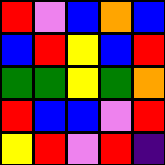[["red", "violet", "blue", "orange", "blue"], ["blue", "red", "yellow", "blue", "red"], ["green", "green", "yellow", "green", "orange"], ["red", "blue", "blue", "violet", "red"], ["yellow", "red", "violet", "red", "indigo"]]